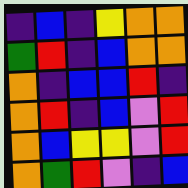[["indigo", "blue", "indigo", "yellow", "orange", "orange"], ["green", "red", "indigo", "blue", "orange", "orange"], ["orange", "indigo", "blue", "blue", "red", "indigo"], ["orange", "red", "indigo", "blue", "violet", "red"], ["orange", "blue", "yellow", "yellow", "violet", "red"], ["orange", "green", "red", "violet", "indigo", "blue"]]